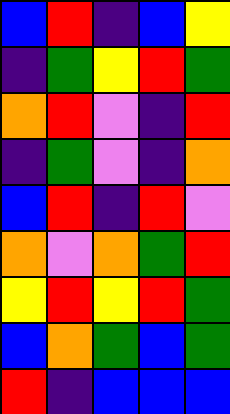[["blue", "red", "indigo", "blue", "yellow"], ["indigo", "green", "yellow", "red", "green"], ["orange", "red", "violet", "indigo", "red"], ["indigo", "green", "violet", "indigo", "orange"], ["blue", "red", "indigo", "red", "violet"], ["orange", "violet", "orange", "green", "red"], ["yellow", "red", "yellow", "red", "green"], ["blue", "orange", "green", "blue", "green"], ["red", "indigo", "blue", "blue", "blue"]]